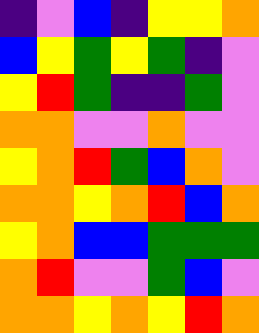[["indigo", "violet", "blue", "indigo", "yellow", "yellow", "orange"], ["blue", "yellow", "green", "yellow", "green", "indigo", "violet"], ["yellow", "red", "green", "indigo", "indigo", "green", "violet"], ["orange", "orange", "violet", "violet", "orange", "violet", "violet"], ["yellow", "orange", "red", "green", "blue", "orange", "violet"], ["orange", "orange", "yellow", "orange", "red", "blue", "orange"], ["yellow", "orange", "blue", "blue", "green", "green", "green"], ["orange", "red", "violet", "violet", "green", "blue", "violet"], ["orange", "orange", "yellow", "orange", "yellow", "red", "orange"]]